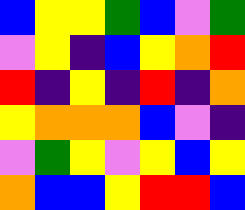[["blue", "yellow", "yellow", "green", "blue", "violet", "green"], ["violet", "yellow", "indigo", "blue", "yellow", "orange", "red"], ["red", "indigo", "yellow", "indigo", "red", "indigo", "orange"], ["yellow", "orange", "orange", "orange", "blue", "violet", "indigo"], ["violet", "green", "yellow", "violet", "yellow", "blue", "yellow"], ["orange", "blue", "blue", "yellow", "red", "red", "blue"]]